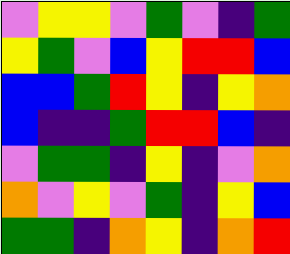[["violet", "yellow", "yellow", "violet", "green", "violet", "indigo", "green"], ["yellow", "green", "violet", "blue", "yellow", "red", "red", "blue"], ["blue", "blue", "green", "red", "yellow", "indigo", "yellow", "orange"], ["blue", "indigo", "indigo", "green", "red", "red", "blue", "indigo"], ["violet", "green", "green", "indigo", "yellow", "indigo", "violet", "orange"], ["orange", "violet", "yellow", "violet", "green", "indigo", "yellow", "blue"], ["green", "green", "indigo", "orange", "yellow", "indigo", "orange", "red"]]